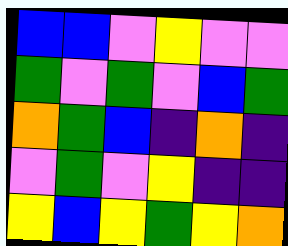[["blue", "blue", "violet", "yellow", "violet", "violet"], ["green", "violet", "green", "violet", "blue", "green"], ["orange", "green", "blue", "indigo", "orange", "indigo"], ["violet", "green", "violet", "yellow", "indigo", "indigo"], ["yellow", "blue", "yellow", "green", "yellow", "orange"]]